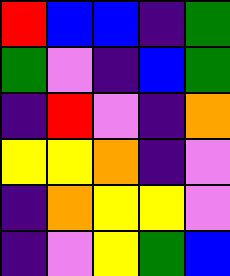[["red", "blue", "blue", "indigo", "green"], ["green", "violet", "indigo", "blue", "green"], ["indigo", "red", "violet", "indigo", "orange"], ["yellow", "yellow", "orange", "indigo", "violet"], ["indigo", "orange", "yellow", "yellow", "violet"], ["indigo", "violet", "yellow", "green", "blue"]]